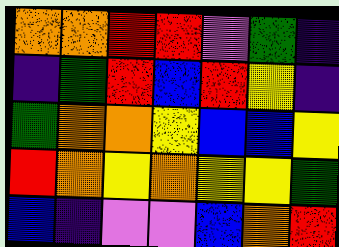[["orange", "orange", "red", "red", "violet", "green", "indigo"], ["indigo", "green", "red", "blue", "red", "yellow", "indigo"], ["green", "orange", "orange", "yellow", "blue", "blue", "yellow"], ["red", "orange", "yellow", "orange", "yellow", "yellow", "green"], ["blue", "indigo", "violet", "violet", "blue", "orange", "red"]]